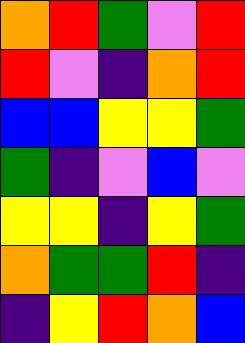[["orange", "red", "green", "violet", "red"], ["red", "violet", "indigo", "orange", "red"], ["blue", "blue", "yellow", "yellow", "green"], ["green", "indigo", "violet", "blue", "violet"], ["yellow", "yellow", "indigo", "yellow", "green"], ["orange", "green", "green", "red", "indigo"], ["indigo", "yellow", "red", "orange", "blue"]]